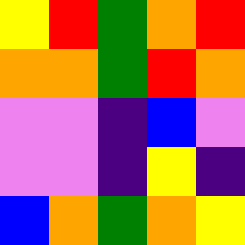[["yellow", "red", "green", "orange", "red"], ["orange", "orange", "green", "red", "orange"], ["violet", "violet", "indigo", "blue", "violet"], ["violet", "violet", "indigo", "yellow", "indigo"], ["blue", "orange", "green", "orange", "yellow"]]